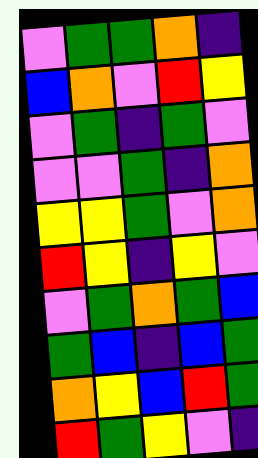[["violet", "green", "green", "orange", "indigo"], ["blue", "orange", "violet", "red", "yellow"], ["violet", "green", "indigo", "green", "violet"], ["violet", "violet", "green", "indigo", "orange"], ["yellow", "yellow", "green", "violet", "orange"], ["red", "yellow", "indigo", "yellow", "violet"], ["violet", "green", "orange", "green", "blue"], ["green", "blue", "indigo", "blue", "green"], ["orange", "yellow", "blue", "red", "green"], ["red", "green", "yellow", "violet", "indigo"]]